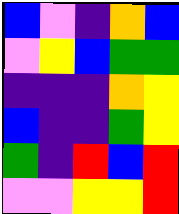[["blue", "violet", "indigo", "orange", "blue"], ["violet", "yellow", "blue", "green", "green"], ["indigo", "indigo", "indigo", "orange", "yellow"], ["blue", "indigo", "indigo", "green", "yellow"], ["green", "indigo", "red", "blue", "red"], ["violet", "violet", "yellow", "yellow", "red"]]